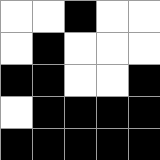[["white", "white", "black", "white", "white"], ["white", "black", "white", "white", "white"], ["black", "black", "white", "white", "black"], ["white", "black", "black", "black", "black"], ["black", "black", "black", "black", "black"]]